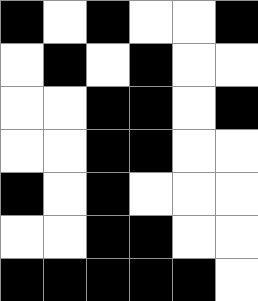[["black", "white", "black", "white", "white", "black"], ["white", "black", "white", "black", "white", "white"], ["white", "white", "black", "black", "white", "black"], ["white", "white", "black", "black", "white", "white"], ["black", "white", "black", "white", "white", "white"], ["white", "white", "black", "black", "white", "white"], ["black", "black", "black", "black", "black", "white"]]